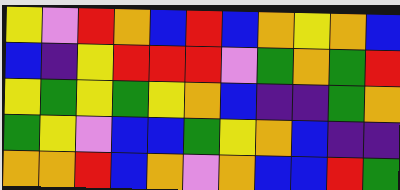[["yellow", "violet", "red", "orange", "blue", "red", "blue", "orange", "yellow", "orange", "blue"], ["blue", "indigo", "yellow", "red", "red", "red", "violet", "green", "orange", "green", "red"], ["yellow", "green", "yellow", "green", "yellow", "orange", "blue", "indigo", "indigo", "green", "orange"], ["green", "yellow", "violet", "blue", "blue", "green", "yellow", "orange", "blue", "indigo", "indigo"], ["orange", "orange", "red", "blue", "orange", "violet", "orange", "blue", "blue", "red", "green"]]